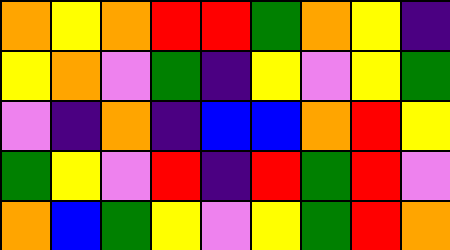[["orange", "yellow", "orange", "red", "red", "green", "orange", "yellow", "indigo"], ["yellow", "orange", "violet", "green", "indigo", "yellow", "violet", "yellow", "green"], ["violet", "indigo", "orange", "indigo", "blue", "blue", "orange", "red", "yellow"], ["green", "yellow", "violet", "red", "indigo", "red", "green", "red", "violet"], ["orange", "blue", "green", "yellow", "violet", "yellow", "green", "red", "orange"]]